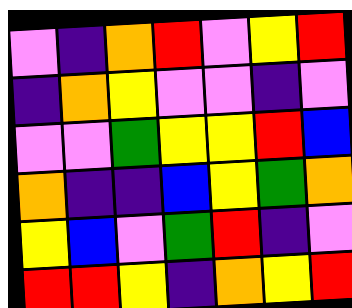[["violet", "indigo", "orange", "red", "violet", "yellow", "red"], ["indigo", "orange", "yellow", "violet", "violet", "indigo", "violet"], ["violet", "violet", "green", "yellow", "yellow", "red", "blue"], ["orange", "indigo", "indigo", "blue", "yellow", "green", "orange"], ["yellow", "blue", "violet", "green", "red", "indigo", "violet"], ["red", "red", "yellow", "indigo", "orange", "yellow", "red"]]